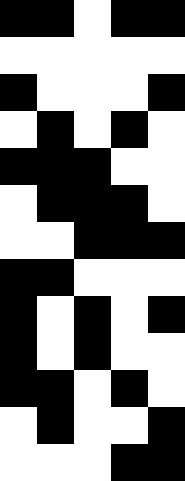[["black", "black", "white", "black", "black"], ["white", "white", "white", "white", "white"], ["black", "white", "white", "white", "black"], ["white", "black", "white", "black", "white"], ["black", "black", "black", "white", "white"], ["white", "black", "black", "black", "white"], ["white", "white", "black", "black", "black"], ["black", "black", "white", "white", "white"], ["black", "white", "black", "white", "black"], ["black", "white", "black", "white", "white"], ["black", "black", "white", "black", "white"], ["white", "black", "white", "white", "black"], ["white", "white", "white", "black", "black"]]